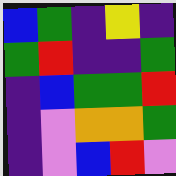[["blue", "green", "indigo", "yellow", "indigo"], ["green", "red", "indigo", "indigo", "green"], ["indigo", "blue", "green", "green", "red"], ["indigo", "violet", "orange", "orange", "green"], ["indigo", "violet", "blue", "red", "violet"]]